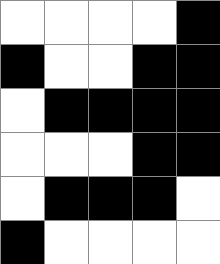[["white", "white", "white", "white", "black"], ["black", "white", "white", "black", "black"], ["white", "black", "black", "black", "black"], ["white", "white", "white", "black", "black"], ["white", "black", "black", "black", "white"], ["black", "white", "white", "white", "white"]]